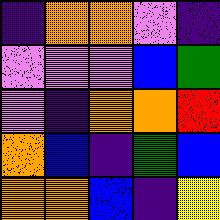[["indigo", "orange", "orange", "violet", "indigo"], ["violet", "violet", "violet", "blue", "green"], ["violet", "indigo", "orange", "orange", "red"], ["orange", "blue", "indigo", "green", "blue"], ["orange", "orange", "blue", "indigo", "yellow"]]